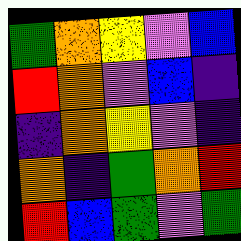[["green", "orange", "yellow", "violet", "blue"], ["red", "orange", "violet", "blue", "indigo"], ["indigo", "orange", "yellow", "violet", "indigo"], ["orange", "indigo", "green", "orange", "red"], ["red", "blue", "green", "violet", "green"]]